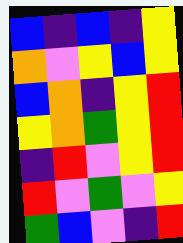[["blue", "indigo", "blue", "indigo", "yellow"], ["orange", "violet", "yellow", "blue", "yellow"], ["blue", "orange", "indigo", "yellow", "red"], ["yellow", "orange", "green", "yellow", "red"], ["indigo", "red", "violet", "yellow", "red"], ["red", "violet", "green", "violet", "yellow"], ["green", "blue", "violet", "indigo", "red"]]